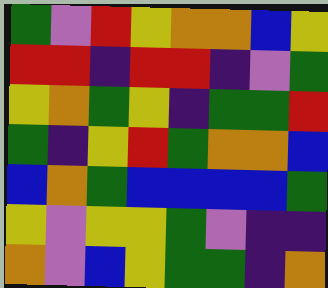[["green", "violet", "red", "yellow", "orange", "orange", "blue", "yellow"], ["red", "red", "indigo", "red", "red", "indigo", "violet", "green"], ["yellow", "orange", "green", "yellow", "indigo", "green", "green", "red"], ["green", "indigo", "yellow", "red", "green", "orange", "orange", "blue"], ["blue", "orange", "green", "blue", "blue", "blue", "blue", "green"], ["yellow", "violet", "yellow", "yellow", "green", "violet", "indigo", "indigo"], ["orange", "violet", "blue", "yellow", "green", "green", "indigo", "orange"]]